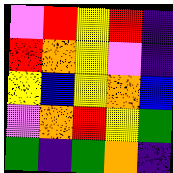[["violet", "red", "yellow", "red", "indigo"], ["red", "orange", "yellow", "violet", "indigo"], ["yellow", "blue", "yellow", "orange", "blue"], ["violet", "orange", "red", "yellow", "green"], ["green", "indigo", "green", "orange", "indigo"]]